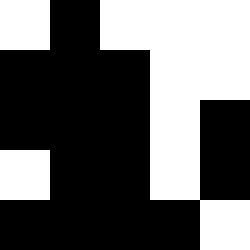[["white", "black", "white", "white", "white"], ["black", "black", "black", "white", "white"], ["black", "black", "black", "white", "black"], ["white", "black", "black", "white", "black"], ["black", "black", "black", "black", "white"]]